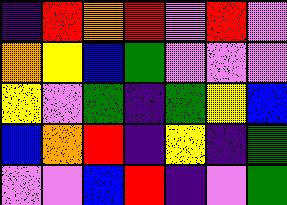[["indigo", "red", "orange", "red", "violet", "red", "violet"], ["orange", "yellow", "blue", "green", "violet", "violet", "violet"], ["yellow", "violet", "green", "indigo", "green", "yellow", "blue"], ["blue", "orange", "red", "indigo", "yellow", "indigo", "green"], ["violet", "violet", "blue", "red", "indigo", "violet", "green"]]